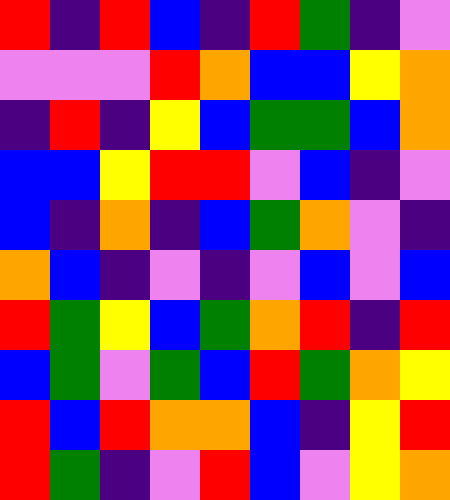[["red", "indigo", "red", "blue", "indigo", "red", "green", "indigo", "violet"], ["violet", "violet", "violet", "red", "orange", "blue", "blue", "yellow", "orange"], ["indigo", "red", "indigo", "yellow", "blue", "green", "green", "blue", "orange"], ["blue", "blue", "yellow", "red", "red", "violet", "blue", "indigo", "violet"], ["blue", "indigo", "orange", "indigo", "blue", "green", "orange", "violet", "indigo"], ["orange", "blue", "indigo", "violet", "indigo", "violet", "blue", "violet", "blue"], ["red", "green", "yellow", "blue", "green", "orange", "red", "indigo", "red"], ["blue", "green", "violet", "green", "blue", "red", "green", "orange", "yellow"], ["red", "blue", "red", "orange", "orange", "blue", "indigo", "yellow", "red"], ["red", "green", "indigo", "violet", "red", "blue", "violet", "yellow", "orange"]]